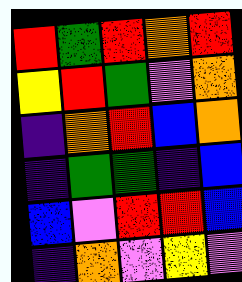[["red", "green", "red", "orange", "red"], ["yellow", "red", "green", "violet", "orange"], ["indigo", "orange", "red", "blue", "orange"], ["indigo", "green", "green", "indigo", "blue"], ["blue", "violet", "red", "red", "blue"], ["indigo", "orange", "violet", "yellow", "violet"]]